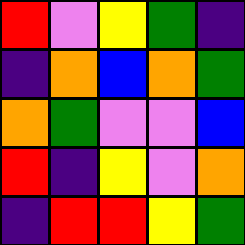[["red", "violet", "yellow", "green", "indigo"], ["indigo", "orange", "blue", "orange", "green"], ["orange", "green", "violet", "violet", "blue"], ["red", "indigo", "yellow", "violet", "orange"], ["indigo", "red", "red", "yellow", "green"]]